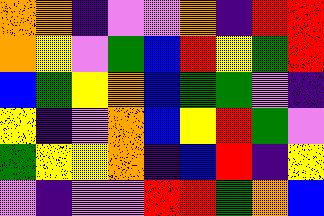[["orange", "orange", "indigo", "violet", "violet", "orange", "indigo", "red", "red"], ["orange", "yellow", "violet", "green", "blue", "red", "yellow", "green", "red"], ["blue", "green", "yellow", "orange", "blue", "green", "green", "violet", "indigo"], ["yellow", "indigo", "violet", "orange", "blue", "yellow", "red", "green", "violet"], ["green", "yellow", "yellow", "orange", "indigo", "blue", "red", "indigo", "yellow"], ["violet", "indigo", "violet", "violet", "red", "red", "green", "orange", "blue"]]